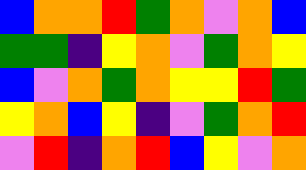[["blue", "orange", "orange", "red", "green", "orange", "violet", "orange", "blue"], ["green", "green", "indigo", "yellow", "orange", "violet", "green", "orange", "yellow"], ["blue", "violet", "orange", "green", "orange", "yellow", "yellow", "red", "green"], ["yellow", "orange", "blue", "yellow", "indigo", "violet", "green", "orange", "red"], ["violet", "red", "indigo", "orange", "red", "blue", "yellow", "violet", "orange"]]